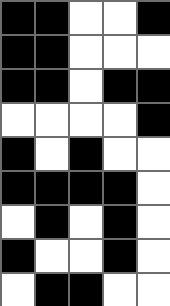[["black", "black", "white", "white", "black"], ["black", "black", "white", "white", "white"], ["black", "black", "white", "black", "black"], ["white", "white", "white", "white", "black"], ["black", "white", "black", "white", "white"], ["black", "black", "black", "black", "white"], ["white", "black", "white", "black", "white"], ["black", "white", "white", "black", "white"], ["white", "black", "black", "white", "white"]]